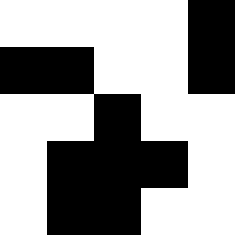[["white", "white", "white", "white", "black"], ["black", "black", "white", "white", "black"], ["white", "white", "black", "white", "white"], ["white", "black", "black", "black", "white"], ["white", "black", "black", "white", "white"]]